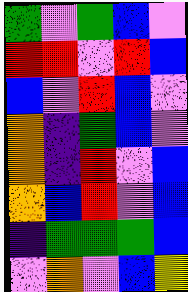[["green", "violet", "green", "blue", "violet"], ["red", "red", "violet", "red", "blue"], ["blue", "violet", "red", "blue", "violet"], ["orange", "indigo", "green", "blue", "violet"], ["orange", "indigo", "red", "violet", "blue"], ["orange", "blue", "red", "violet", "blue"], ["indigo", "green", "green", "green", "blue"], ["violet", "orange", "violet", "blue", "yellow"]]